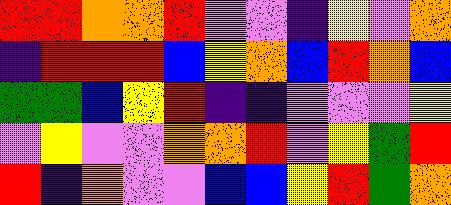[["red", "red", "orange", "orange", "red", "violet", "violet", "indigo", "yellow", "violet", "orange"], ["indigo", "red", "red", "red", "blue", "yellow", "orange", "blue", "red", "orange", "blue"], ["green", "green", "blue", "yellow", "red", "indigo", "indigo", "violet", "violet", "violet", "yellow"], ["violet", "yellow", "violet", "violet", "orange", "orange", "red", "violet", "yellow", "green", "red"], ["red", "indigo", "orange", "violet", "violet", "blue", "blue", "yellow", "red", "green", "orange"]]